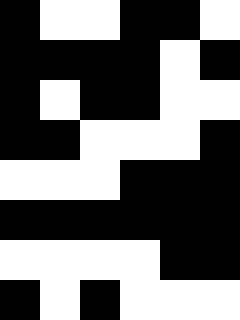[["black", "white", "white", "black", "black", "white"], ["black", "black", "black", "black", "white", "black"], ["black", "white", "black", "black", "white", "white"], ["black", "black", "white", "white", "white", "black"], ["white", "white", "white", "black", "black", "black"], ["black", "black", "black", "black", "black", "black"], ["white", "white", "white", "white", "black", "black"], ["black", "white", "black", "white", "white", "white"]]